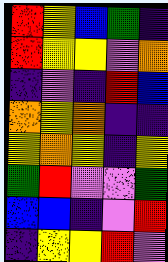[["red", "yellow", "blue", "green", "indigo"], ["red", "yellow", "yellow", "violet", "orange"], ["indigo", "violet", "indigo", "red", "blue"], ["orange", "yellow", "orange", "indigo", "indigo"], ["yellow", "orange", "yellow", "indigo", "yellow"], ["green", "red", "violet", "violet", "green"], ["blue", "blue", "indigo", "violet", "red"], ["indigo", "yellow", "yellow", "red", "violet"]]